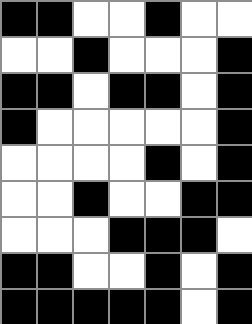[["black", "black", "white", "white", "black", "white", "white"], ["white", "white", "black", "white", "white", "white", "black"], ["black", "black", "white", "black", "black", "white", "black"], ["black", "white", "white", "white", "white", "white", "black"], ["white", "white", "white", "white", "black", "white", "black"], ["white", "white", "black", "white", "white", "black", "black"], ["white", "white", "white", "black", "black", "black", "white"], ["black", "black", "white", "white", "black", "white", "black"], ["black", "black", "black", "black", "black", "white", "black"]]